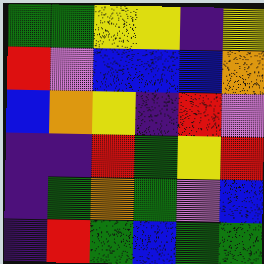[["green", "green", "yellow", "yellow", "indigo", "yellow"], ["red", "violet", "blue", "blue", "blue", "orange"], ["blue", "orange", "yellow", "indigo", "red", "violet"], ["indigo", "indigo", "red", "green", "yellow", "red"], ["indigo", "green", "orange", "green", "violet", "blue"], ["indigo", "red", "green", "blue", "green", "green"]]